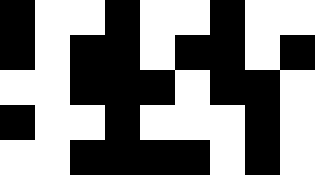[["black", "white", "white", "black", "white", "white", "black", "white", "white"], ["black", "white", "black", "black", "white", "black", "black", "white", "black"], ["white", "white", "black", "black", "black", "white", "black", "black", "white"], ["black", "white", "white", "black", "white", "white", "white", "black", "white"], ["white", "white", "black", "black", "black", "black", "white", "black", "white"]]